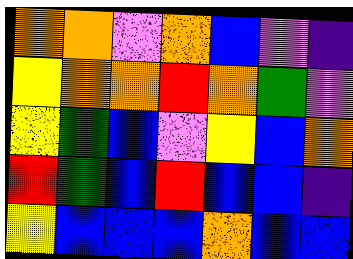[["orange", "orange", "violet", "orange", "blue", "violet", "indigo"], ["yellow", "orange", "orange", "red", "orange", "green", "violet"], ["yellow", "green", "blue", "violet", "yellow", "blue", "orange"], ["red", "green", "blue", "red", "blue", "blue", "indigo"], ["yellow", "blue", "blue", "blue", "orange", "blue", "blue"]]